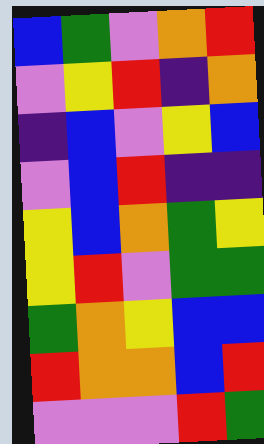[["blue", "green", "violet", "orange", "red"], ["violet", "yellow", "red", "indigo", "orange"], ["indigo", "blue", "violet", "yellow", "blue"], ["violet", "blue", "red", "indigo", "indigo"], ["yellow", "blue", "orange", "green", "yellow"], ["yellow", "red", "violet", "green", "green"], ["green", "orange", "yellow", "blue", "blue"], ["red", "orange", "orange", "blue", "red"], ["violet", "violet", "violet", "red", "green"]]